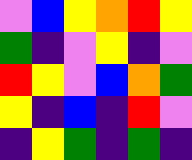[["violet", "blue", "yellow", "orange", "red", "yellow"], ["green", "indigo", "violet", "yellow", "indigo", "violet"], ["red", "yellow", "violet", "blue", "orange", "green"], ["yellow", "indigo", "blue", "indigo", "red", "violet"], ["indigo", "yellow", "green", "indigo", "green", "indigo"]]